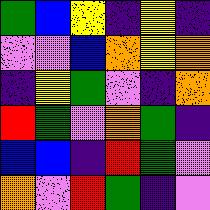[["green", "blue", "yellow", "indigo", "yellow", "indigo"], ["violet", "violet", "blue", "orange", "yellow", "orange"], ["indigo", "yellow", "green", "violet", "indigo", "orange"], ["red", "green", "violet", "orange", "green", "indigo"], ["blue", "blue", "indigo", "red", "green", "violet"], ["orange", "violet", "red", "green", "indigo", "violet"]]